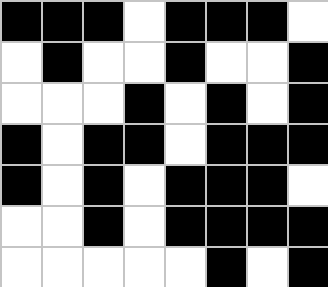[["black", "black", "black", "white", "black", "black", "black", "white"], ["white", "black", "white", "white", "black", "white", "white", "black"], ["white", "white", "white", "black", "white", "black", "white", "black"], ["black", "white", "black", "black", "white", "black", "black", "black"], ["black", "white", "black", "white", "black", "black", "black", "white"], ["white", "white", "black", "white", "black", "black", "black", "black"], ["white", "white", "white", "white", "white", "black", "white", "black"]]